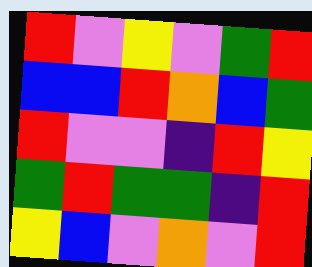[["red", "violet", "yellow", "violet", "green", "red"], ["blue", "blue", "red", "orange", "blue", "green"], ["red", "violet", "violet", "indigo", "red", "yellow"], ["green", "red", "green", "green", "indigo", "red"], ["yellow", "blue", "violet", "orange", "violet", "red"]]